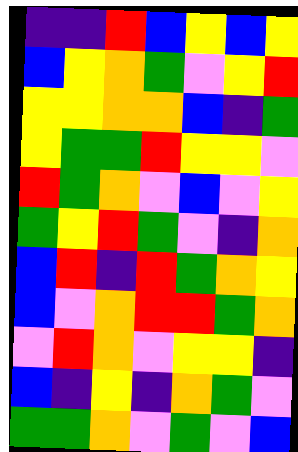[["indigo", "indigo", "red", "blue", "yellow", "blue", "yellow"], ["blue", "yellow", "orange", "green", "violet", "yellow", "red"], ["yellow", "yellow", "orange", "orange", "blue", "indigo", "green"], ["yellow", "green", "green", "red", "yellow", "yellow", "violet"], ["red", "green", "orange", "violet", "blue", "violet", "yellow"], ["green", "yellow", "red", "green", "violet", "indigo", "orange"], ["blue", "red", "indigo", "red", "green", "orange", "yellow"], ["blue", "violet", "orange", "red", "red", "green", "orange"], ["violet", "red", "orange", "violet", "yellow", "yellow", "indigo"], ["blue", "indigo", "yellow", "indigo", "orange", "green", "violet"], ["green", "green", "orange", "violet", "green", "violet", "blue"]]